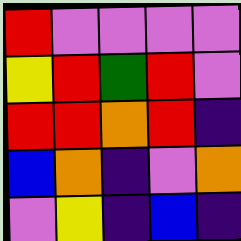[["red", "violet", "violet", "violet", "violet"], ["yellow", "red", "green", "red", "violet"], ["red", "red", "orange", "red", "indigo"], ["blue", "orange", "indigo", "violet", "orange"], ["violet", "yellow", "indigo", "blue", "indigo"]]